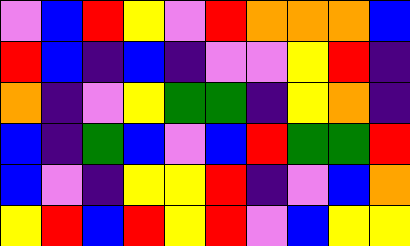[["violet", "blue", "red", "yellow", "violet", "red", "orange", "orange", "orange", "blue"], ["red", "blue", "indigo", "blue", "indigo", "violet", "violet", "yellow", "red", "indigo"], ["orange", "indigo", "violet", "yellow", "green", "green", "indigo", "yellow", "orange", "indigo"], ["blue", "indigo", "green", "blue", "violet", "blue", "red", "green", "green", "red"], ["blue", "violet", "indigo", "yellow", "yellow", "red", "indigo", "violet", "blue", "orange"], ["yellow", "red", "blue", "red", "yellow", "red", "violet", "blue", "yellow", "yellow"]]